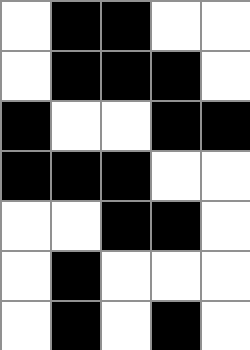[["white", "black", "black", "white", "white"], ["white", "black", "black", "black", "white"], ["black", "white", "white", "black", "black"], ["black", "black", "black", "white", "white"], ["white", "white", "black", "black", "white"], ["white", "black", "white", "white", "white"], ["white", "black", "white", "black", "white"]]